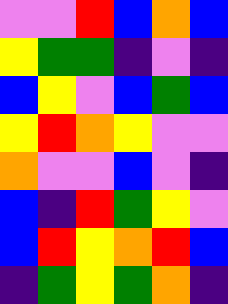[["violet", "violet", "red", "blue", "orange", "blue"], ["yellow", "green", "green", "indigo", "violet", "indigo"], ["blue", "yellow", "violet", "blue", "green", "blue"], ["yellow", "red", "orange", "yellow", "violet", "violet"], ["orange", "violet", "violet", "blue", "violet", "indigo"], ["blue", "indigo", "red", "green", "yellow", "violet"], ["blue", "red", "yellow", "orange", "red", "blue"], ["indigo", "green", "yellow", "green", "orange", "indigo"]]